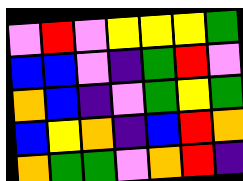[["violet", "red", "violet", "yellow", "yellow", "yellow", "green"], ["blue", "blue", "violet", "indigo", "green", "red", "violet"], ["orange", "blue", "indigo", "violet", "green", "yellow", "green"], ["blue", "yellow", "orange", "indigo", "blue", "red", "orange"], ["orange", "green", "green", "violet", "orange", "red", "indigo"]]